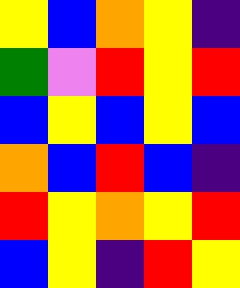[["yellow", "blue", "orange", "yellow", "indigo"], ["green", "violet", "red", "yellow", "red"], ["blue", "yellow", "blue", "yellow", "blue"], ["orange", "blue", "red", "blue", "indigo"], ["red", "yellow", "orange", "yellow", "red"], ["blue", "yellow", "indigo", "red", "yellow"]]